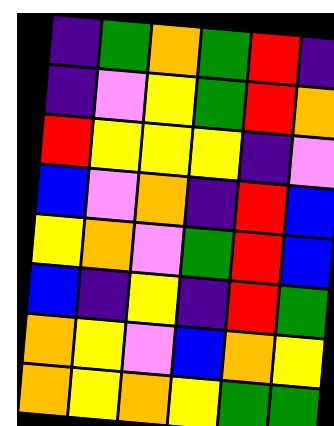[["indigo", "green", "orange", "green", "red", "indigo"], ["indigo", "violet", "yellow", "green", "red", "orange"], ["red", "yellow", "yellow", "yellow", "indigo", "violet"], ["blue", "violet", "orange", "indigo", "red", "blue"], ["yellow", "orange", "violet", "green", "red", "blue"], ["blue", "indigo", "yellow", "indigo", "red", "green"], ["orange", "yellow", "violet", "blue", "orange", "yellow"], ["orange", "yellow", "orange", "yellow", "green", "green"]]